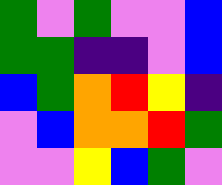[["green", "violet", "green", "violet", "violet", "blue"], ["green", "green", "indigo", "indigo", "violet", "blue"], ["blue", "green", "orange", "red", "yellow", "indigo"], ["violet", "blue", "orange", "orange", "red", "green"], ["violet", "violet", "yellow", "blue", "green", "violet"]]